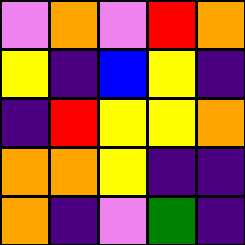[["violet", "orange", "violet", "red", "orange"], ["yellow", "indigo", "blue", "yellow", "indigo"], ["indigo", "red", "yellow", "yellow", "orange"], ["orange", "orange", "yellow", "indigo", "indigo"], ["orange", "indigo", "violet", "green", "indigo"]]